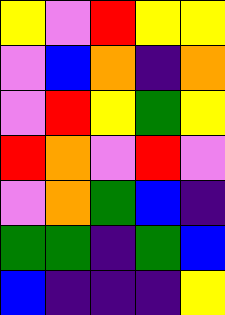[["yellow", "violet", "red", "yellow", "yellow"], ["violet", "blue", "orange", "indigo", "orange"], ["violet", "red", "yellow", "green", "yellow"], ["red", "orange", "violet", "red", "violet"], ["violet", "orange", "green", "blue", "indigo"], ["green", "green", "indigo", "green", "blue"], ["blue", "indigo", "indigo", "indigo", "yellow"]]